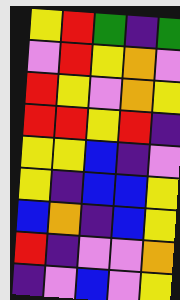[["yellow", "red", "green", "indigo", "green"], ["violet", "red", "yellow", "orange", "violet"], ["red", "yellow", "violet", "orange", "yellow"], ["red", "red", "yellow", "red", "indigo"], ["yellow", "yellow", "blue", "indigo", "violet"], ["yellow", "indigo", "blue", "blue", "yellow"], ["blue", "orange", "indigo", "blue", "yellow"], ["red", "indigo", "violet", "violet", "orange"], ["indigo", "violet", "blue", "violet", "yellow"]]